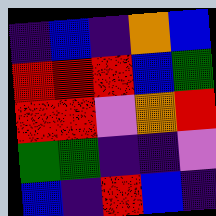[["indigo", "blue", "indigo", "orange", "blue"], ["red", "red", "red", "blue", "green"], ["red", "red", "violet", "orange", "red"], ["green", "green", "indigo", "indigo", "violet"], ["blue", "indigo", "red", "blue", "indigo"]]